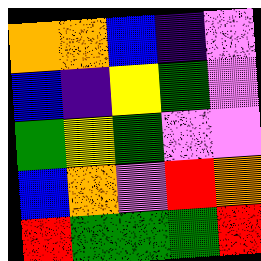[["orange", "orange", "blue", "indigo", "violet"], ["blue", "indigo", "yellow", "green", "violet"], ["green", "yellow", "green", "violet", "violet"], ["blue", "orange", "violet", "red", "orange"], ["red", "green", "green", "green", "red"]]